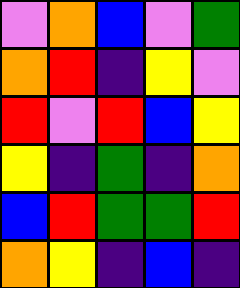[["violet", "orange", "blue", "violet", "green"], ["orange", "red", "indigo", "yellow", "violet"], ["red", "violet", "red", "blue", "yellow"], ["yellow", "indigo", "green", "indigo", "orange"], ["blue", "red", "green", "green", "red"], ["orange", "yellow", "indigo", "blue", "indigo"]]